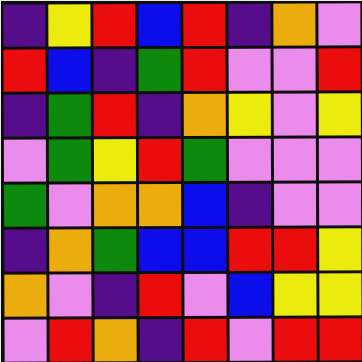[["indigo", "yellow", "red", "blue", "red", "indigo", "orange", "violet"], ["red", "blue", "indigo", "green", "red", "violet", "violet", "red"], ["indigo", "green", "red", "indigo", "orange", "yellow", "violet", "yellow"], ["violet", "green", "yellow", "red", "green", "violet", "violet", "violet"], ["green", "violet", "orange", "orange", "blue", "indigo", "violet", "violet"], ["indigo", "orange", "green", "blue", "blue", "red", "red", "yellow"], ["orange", "violet", "indigo", "red", "violet", "blue", "yellow", "yellow"], ["violet", "red", "orange", "indigo", "red", "violet", "red", "red"]]